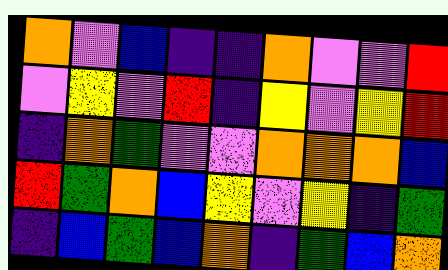[["orange", "violet", "blue", "indigo", "indigo", "orange", "violet", "violet", "red"], ["violet", "yellow", "violet", "red", "indigo", "yellow", "violet", "yellow", "red"], ["indigo", "orange", "green", "violet", "violet", "orange", "orange", "orange", "blue"], ["red", "green", "orange", "blue", "yellow", "violet", "yellow", "indigo", "green"], ["indigo", "blue", "green", "blue", "orange", "indigo", "green", "blue", "orange"]]